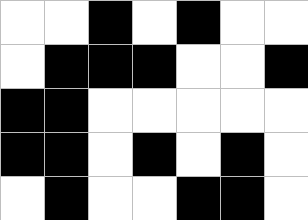[["white", "white", "black", "white", "black", "white", "white"], ["white", "black", "black", "black", "white", "white", "black"], ["black", "black", "white", "white", "white", "white", "white"], ["black", "black", "white", "black", "white", "black", "white"], ["white", "black", "white", "white", "black", "black", "white"]]